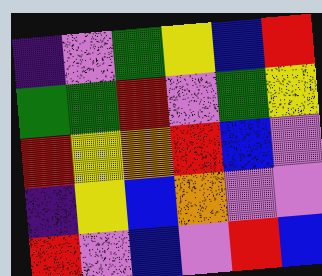[["indigo", "violet", "green", "yellow", "blue", "red"], ["green", "green", "red", "violet", "green", "yellow"], ["red", "yellow", "orange", "red", "blue", "violet"], ["indigo", "yellow", "blue", "orange", "violet", "violet"], ["red", "violet", "blue", "violet", "red", "blue"]]